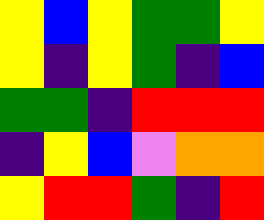[["yellow", "blue", "yellow", "green", "green", "yellow"], ["yellow", "indigo", "yellow", "green", "indigo", "blue"], ["green", "green", "indigo", "red", "red", "red"], ["indigo", "yellow", "blue", "violet", "orange", "orange"], ["yellow", "red", "red", "green", "indigo", "red"]]